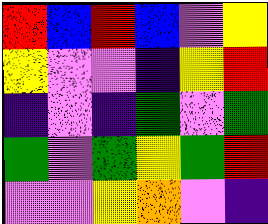[["red", "blue", "red", "blue", "violet", "yellow"], ["yellow", "violet", "violet", "indigo", "yellow", "red"], ["indigo", "violet", "indigo", "green", "violet", "green"], ["green", "violet", "green", "yellow", "green", "red"], ["violet", "violet", "yellow", "orange", "violet", "indigo"]]